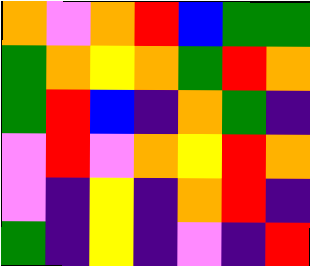[["orange", "violet", "orange", "red", "blue", "green", "green"], ["green", "orange", "yellow", "orange", "green", "red", "orange"], ["green", "red", "blue", "indigo", "orange", "green", "indigo"], ["violet", "red", "violet", "orange", "yellow", "red", "orange"], ["violet", "indigo", "yellow", "indigo", "orange", "red", "indigo"], ["green", "indigo", "yellow", "indigo", "violet", "indigo", "red"]]